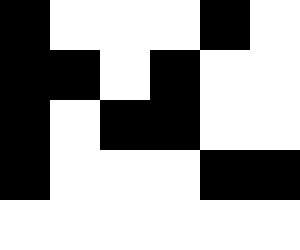[["black", "white", "white", "white", "black", "white"], ["black", "black", "white", "black", "white", "white"], ["black", "white", "black", "black", "white", "white"], ["black", "white", "white", "white", "black", "black"], ["white", "white", "white", "white", "white", "white"]]